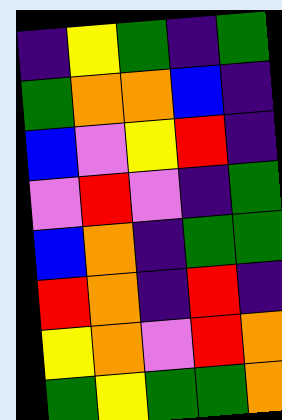[["indigo", "yellow", "green", "indigo", "green"], ["green", "orange", "orange", "blue", "indigo"], ["blue", "violet", "yellow", "red", "indigo"], ["violet", "red", "violet", "indigo", "green"], ["blue", "orange", "indigo", "green", "green"], ["red", "orange", "indigo", "red", "indigo"], ["yellow", "orange", "violet", "red", "orange"], ["green", "yellow", "green", "green", "orange"]]